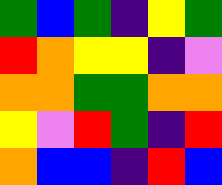[["green", "blue", "green", "indigo", "yellow", "green"], ["red", "orange", "yellow", "yellow", "indigo", "violet"], ["orange", "orange", "green", "green", "orange", "orange"], ["yellow", "violet", "red", "green", "indigo", "red"], ["orange", "blue", "blue", "indigo", "red", "blue"]]